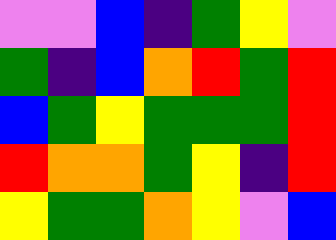[["violet", "violet", "blue", "indigo", "green", "yellow", "violet"], ["green", "indigo", "blue", "orange", "red", "green", "red"], ["blue", "green", "yellow", "green", "green", "green", "red"], ["red", "orange", "orange", "green", "yellow", "indigo", "red"], ["yellow", "green", "green", "orange", "yellow", "violet", "blue"]]